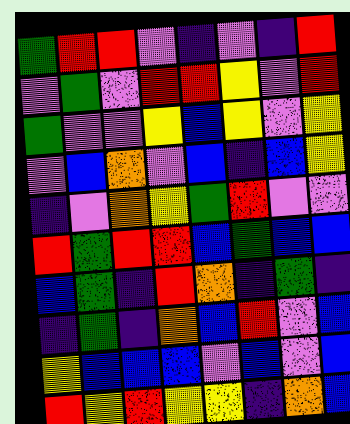[["green", "red", "red", "violet", "indigo", "violet", "indigo", "red"], ["violet", "green", "violet", "red", "red", "yellow", "violet", "red"], ["green", "violet", "violet", "yellow", "blue", "yellow", "violet", "yellow"], ["violet", "blue", "orange", "violet", "blue", "indigo", "blue", "yellow"], ["indigo", "violet", "orange", "yellow", "green", "red", "violet", "violet"], ["red", "green", "red", "red", "blue", "green", "blue", "blue"], ["blue", "green", "indigo", "red", "orange", "indigo", "green", "indigo"], ["indigo", "green", "indigo", "orange", "blue", "red", "violet", "blue"], ["yellow", "blue", "blue", "blue", "violet", "blue", "violet", "blue"], ["red", "yellow", "red", "yellow", "yellow", "indigo", "orange", "blue"]]